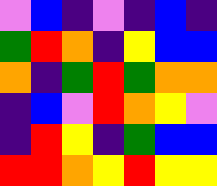[["violet", "blue", "indigo", "violet", "indigo", "blue", "indigo"], ["green", "red", "orange", "indigo", "yellow", "blue", "blue"], ["orange", "indigo", "green", "red", "green", "orange", "orange"], ["indigo", "blue", "violet", "red", "orange", "yellow", "violet"], ["indigo", "red", "yellow", "indigo", "green", "blue", "blue"], ["red", "red", "orange", "yellow", "red", "yellow", "yellow"]]